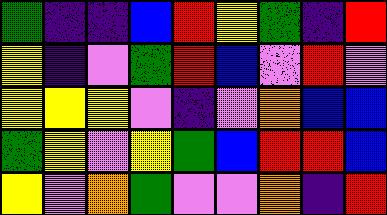[["green", "indigo", "indigo", "blue", "red", "yellow", "green", "indigo", "red"], ["yellow", "indigo", "violet", "green", "red", "blue", "violet", "red", "violet"], ["yellow", "yellow", "yellow", "violet", "indigo", "violet", "orange", "blue", "blue"], ["green", "yellow", "violet", "yellow", "green", "blue", "red", "red", "blue"], ["yellow", "violet", "orange", "green", "violet", "violet", "orange", "indigo", "red"]]